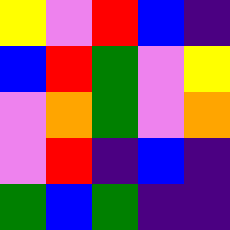[["yellow", "violet", "red", "blue", "indigo"], ["blue", "red", "green", "violet", "yellow"], ["violet", "orange", "green", "violet", "orange"], ["violet", "red", "indigo", "blue", "indigo"], ["green", "blue", "green", "indigo", "indigo"]]